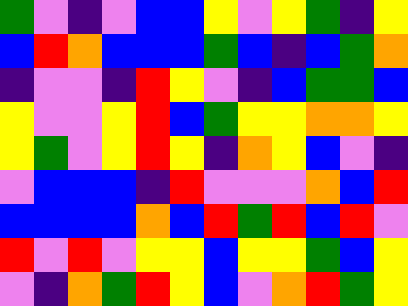[["green", "violet", "indigo", "violet", "blue", "blue", "yellow", "violet", "yellow", "green", "indigo", "yellow"], ["blue", "red", "orange", "blue", "blue", "blue", "green", "blue", "indigo", "blue", "green", "orange"], ["indigo", "violet", "violet", "indigo", "red", "yellow", "violet", "indigo", "blue", "green", "green", "blue"], ["yellow", "violet", "violet", "yellow", "red", "blue", "green", "yellow", "yellow", "orange", "orange", "yellow"], ["yellow", "green", "violet", "yellow", "red", "yellow", "indigo", "orange", "yellow", "blue", "violet", "indigo"], ["violet", "blue", "blue", "blue", "indigo", "red", "violet", "violet", "violet", "orange", "blue", "red"], ["blue", "blue", "blue", "blue", "orange", "blue", "red", "green", "red", "blue", "red", "violet"], ["red", "violet", "red", "violet", "yellow", "yellow", "blue", "yellow", "yellow", "green", "blue", "yellow"], ["violet", "indigo", "orange", "green", "red", "yellow", "blue", "violet", "orange", "red", "green", "yellow"]]